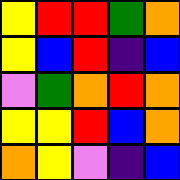[["yellow", "red", "red", "green", "orange"], ["yellow", "blue", "red", "indigo", "blue"], ["violet", "green", "orange", "red", "orange"], ["yellow", "yellow", "red", "blue", "orange"], ["orange", "yellow", "violet", "indigo", "blue"]]